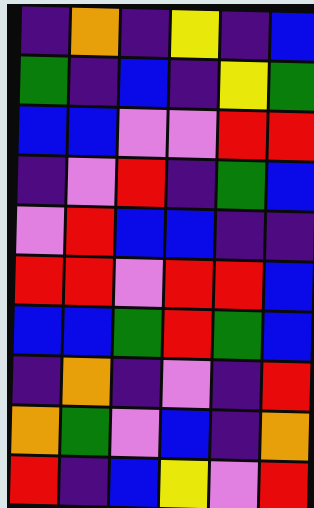[["indigo", "orange", "indigo", "yellow", "indigo", "blue"], ["green", "indigo", "blue", "indigo", "yellow", "green"], ["blue", "blue", "violet", "violet", "red", "red"], ["indigo", "violet", "red", "indigo", "green", "blue"], ["violet", "red", "blue", "blue", "indigo", "indigo"], ["red", "red", "violet", "red", "red", "blue"], ["blue", "blue", "green", "red", "green", "blue"], ["indigo", "orange", "indigo", "violet", "indigo", "red"], ["orange", "green", "violet", "blue", "indigo", "orange"], ["red", "indigo", "blue", "yellow", "violet", "red"]]